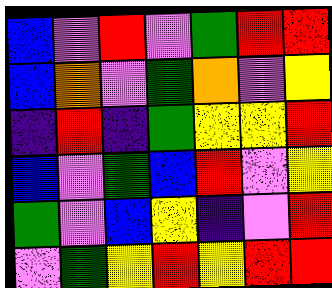[["blue", "violet", "red", "violet", "green", "red", "red"], ["blue", "orange", "violet", "green", "orange", "violet", "yellow"], ["indigo", "red", "indigo", "green", "yellow", "yellow", "red"], ["blue", "violet", "green", "blue", "red", "violet", "yellow"], ["green", "violet", "blue", "yellow", "indigo", "violet", "red"], ["violet", "green", "yellow", "red", "yellow", "red", "red"]]